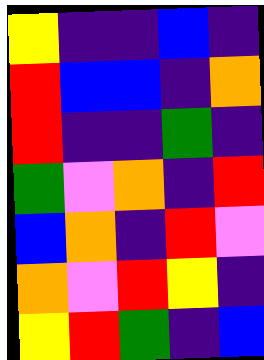[["yellow", "indigo", "indigo", "blue", "indigo"], ["red", "blue", "blue", "indigo", "orange"], ["red", "indigo", "indigo", "green", "indigo"], ["green", "violet", "orange", "indigo", "red"], ["blue", "orange", "indigo", "red", "violet"], ["orange", "violet", "red", "yellow", "indigo"], ["yellow", "red", "green", "indigo", "blue"]]